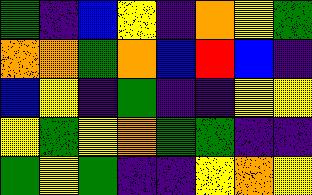[["green", "indigo", "blue", "yellow", "indigo", "orange", "yellow", "green"], ["orange", "orange", "green", "orange", "blue", "red", "blue", "indigo"], ["blue", "yellow", "indigo", "green", "indigo", "indigo", "yellow", "yellow"], ["yellow", "green", "yellow", "orange", "green", "green", "indigo", "indigo"], ["green", "yellow", "green", "indigo", "indigo", "yellow", "orange", "yellow"]]